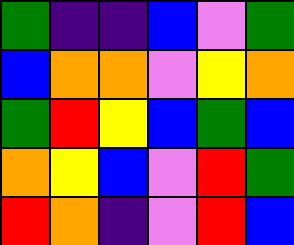[["green", "indigo", "indigo", "blue", "violet", "green"], ["blue", "orange", "orange", "violet", "yellow", "orange"], ["green", "red", "yellow", "blue", "green", "blue"], ["orange", "yellow", "blue", "violet", "red", "green"], ["red", "orange", "indigo", "violet", "red", "blue"]]